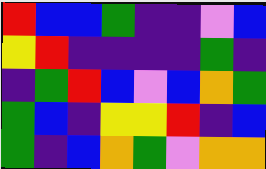[["red", "blue", "blue", "green", "indigo", "indigo", "violet", "blue"], ["yellow", "red", "indigo", "indigo", "indigo", "indigo", "green", "indigo"], ["indigo", "green", "red", "blue", "violet", "blue", "orange", "green"], ["green", "blue", "indigo", "yellow", "yellow", "red", "indigo", "blue"], ["green", "indigo", "blue", "orange", "green", "violet", "orange", "orange"]]